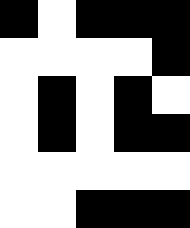[["black", "white", "black", "black", "black"], ["white", "white", "white", "white", "black"], ["white", "black", "white", "black", "white"], ["white", "black", "white", "black", "black"], ["white", "white", "white", "white", "white"], ["white", "white", "black", "black", "black"]]